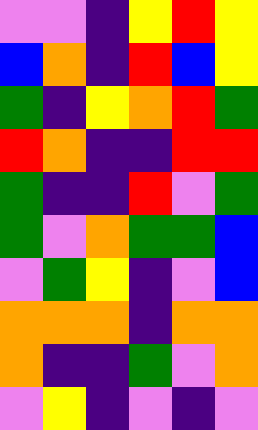[["violet", "violet", "indigo", "yellow", "red", "yellow"], ["blue", "orange", "indigo", "red", "blue", "yellow"], ["green", "indigo", "yellow", "orange", "red", "green"], ["red", "orange", "indigo", "indigo", "red", "red"], ["green", "indigo", "indigo", "red", "violet", "green"], ["green", "violet", "orange", "green", "green", "blue"], ["violet", "green", "yellow", "indigo", "violet", "blue"], ["orange", "orange", "orange", "indigo", "orange", "orange"], ["orange", "indigo", "indigo", "green", "violet", "orange"], ["violet", "yellow", "indigo", "violet", "indigo", "violet"]]